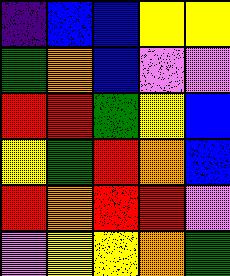[["indigo", "blue", "blue", "yellow", "yellow"], ["green", "orange", "blue", "violet", "violet"], ["red", "red", "green", "yellow", "blue"], ["yellow", "green", "red", "orange", "blue"], ["red", "orange", "red", "red", "violet"], ["violet", "yellow", "yellow", "orange", "green"]]